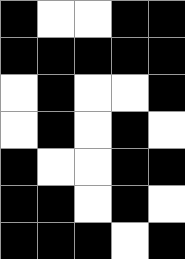[["black", "white", "white", "black", "black"], ["black", "black", "black", "black", "black"], ["white", "black", "white", "white", "black"], ["white", "black", "white", "black", "white"], ["black", "white", "white", "black", "black"], ["black", "black", "white", "black", "white"], ["black", "black", "black", "white", "black"]]